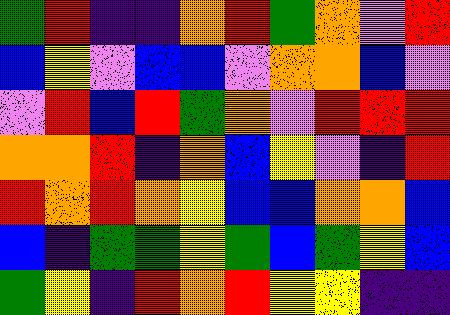[["green", "red", "indigo", "indigo", "orange", "red", "green", "orange", "violet", "red"], ["blue", "yellow", "violet", "blue", "blue", "violet", "orange", "orange", "blue", "violet"], ["violet", "red", "blue", "red", "green", "orange", "violet", "red", "red", "red"], ["orange", "orange", "red", "indigo", "orange", "blue", "yellow", "violet", "indigo", "red"], ["red", "orange", "red", "orange", "yellow", "blue", "blue", "orange", "orange", "blue"], ["blue", "indigo", "green", "green", "yellow", "green", "blue", "green", "yellow", "blue"], ["green", "yellow", "indigo", "red", "orange", "red", "yellow", "yellow", "indigo", "indigo"]]